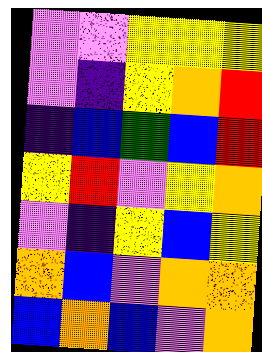[["violet", "violet", "yellow", "yellow", "yellow"], ["violet", "indigo", "yellow", "orange", "red"], ["indigo", "blue", "green", "blue", "red"], ["yellow", "red", "violet", "yellow", "orange"], ["violet", "indigo", "yellow", "blue", "yellow"], ["orange", "blue", "violet", "orange", "orange"], ["blue", "orange", "blue", "violet", "orange"]]